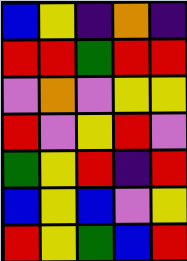[["blue", "yellow", "indigo", "orange", "indigo"], ["red", "red", "green", "red", "red"], ["violet", "orange", "violet", "yellow", "yellow"], ["red", "violet", "yellow", "red", "violet"], ["green", "yellow", "red", "indigo", "red"], ["blue", "yellow", "blue", "violet", "yellow"], ["red", "yellow", "green", "blue", "red"]]